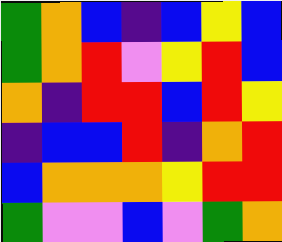[["green", "orange", "blue", "indigo", "blue", "yellow", "blue"], ["green", "orange", "red", "violet", "yellow", "red", "blue"], ["orange", "indigo", "red", "red", "blue", "red", "yellow"], ["indigo", "blue", "blue", "red", "indigo", "orange", "red"], ["blue", "orange", "orange", "orange", "yellow", "red", "red"], ["green", "violet", "violet", "blue", "violet", "green", "orange"]]